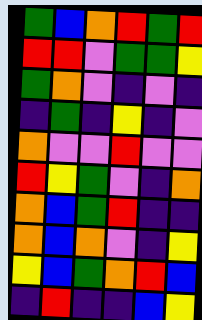[["green", "blue", "orange", "red", "green", "red"], ["red", "red", "violet", "green", "green", "yellow"], ["green", "orange", "violet", "indigo", "violet", "indigo"], ["indigo", "green", "indigo", "yellow", "indigo", "violet"], ["orange", "violet", "violet", "red", "violet", "violet"], ["red", "yellow", "green", "violet", "indigo", "orange"], ["orange", "blue", "green", "red", "indigo", "indigo"], ["orange", "blue", "orange", "violet", "indigo", "yellow"], ["yellow", "blue", "green", "orange", "red", "blue"], ["indigo", "red", "indigo", "indigo", "blue", "yellow"]]